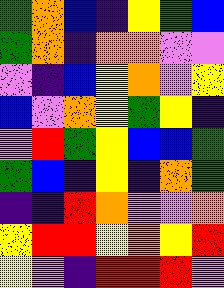[["green", "orange", "blue", "indigo", "yellow", "green", "blue"], ["green", "orange", "indigo", "orange", "orange", "violet", "violet"], ["violet", "indigo", "blue", "yellow", "orange", "violet", "yellow"], ["blue", "violet", "orange", "yellow", "green", "yellow", "indigo"], ["violet", "red", "green", "yellow", "blue", "blue", "green"], ["green", "blue", "indigo", "yellow", "indigo", "orange", "green"], ["indigo", "indigo", "red", "orange", "violet", "violet", "orange"], ["yellow", "red", "red", "yellow", "orange", "yellow", "red"], ["yellow", "violet", "indigo", "red", "red", "red", "violet"]]